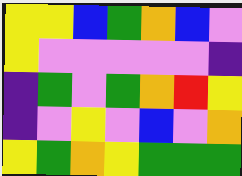[["yellow", "yellow", "blue", "green", "orange", "blue", "violet"], ["yellow", "violet", "violet", "violet", "violet", "violet", "indigo"], ["indigo", "green", "violet", "green", "orange", "red", "yellow"], ["indigo", "violet", "yellow", "violet", "blue", "violet", "orange"], ["yellow", "green", "orange", "yellow", "green", "green", "green"]]